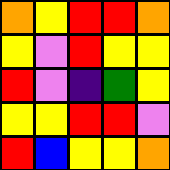[["orange", "yellow", "red", "red", "orange"], ["yellow", "violet", "red", "yellow", "yellow"], ["red", "violet", "indigo", "green", "yellow"], ["yellow", "yellow", "red", "red", "violet"], ["red", "blue", "yellow", "yellow", "orange"]]